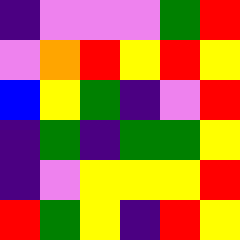[["indigo", "violet", "violet", "violet", "green", "red"], ["violet", "orange", "red", "yellow", "red", "yellow"], ["blue", "yellow", "green", "indigo", "violet", "red"], ["indigo", "green", "indigo", "green", "green", "yellow"], ["indigo", "violet", "yellow", "yellow", "yellow", "red"], ["red", "green", "yellow", "indigo", "red", "yellow"]]